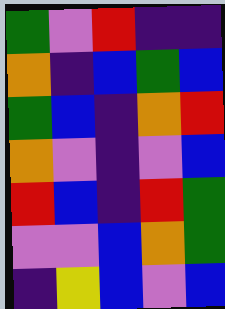[["green", "violet", "red", "indigo", "indigo"], ["orange", "indigo", "blue", "green", "blue"], ["green", "blue", "indigo", "orange", "red"], ["orange", "violet", "indigo", "violet", "blue"], ["red", "blue", "indigo", "red", "green"], ["violet", "violet", "blue", "orange", "green"], ["indigo", "yellow", "blue", "violet", "blue"]]